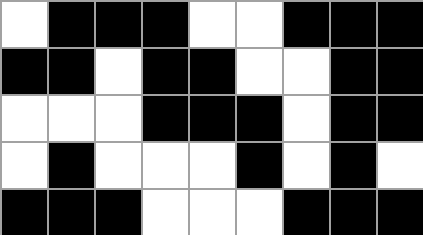[["white", "black", "black", "black", "white", "white", "black", "black", "black"], ["black", "black", "white", "black", "black", "white", "white", "black", "black"], ["white", "white", "white", "black", "black", "black", "white", "black", "black"], ["white", "black", "white", "white", "white", "black", "white", "black", "white"], ["black", "black", "black", "white", "white", "white", "black", "black", "black"]]